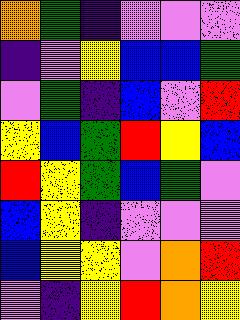[["orange", "green", "indigo", "violet", "violet", "violet"], ["indigo", "violet", "yellow", "blue", "blue", "green"], ["violet", "green", "indigo", "blue", "violet", "red"], ["yellow", "blue", "green", "red", "yellow", "blue"], ["red", "yellow", "green", "blue", "green", "violet"], ["blue", "yellow", "indigo", "violet", "violet", "violet"], ["blue", "yellow", "yellow", "violet", "orange", "red"], ["violet", "indigo", "yellow", "red", "orange", "yellow"]]